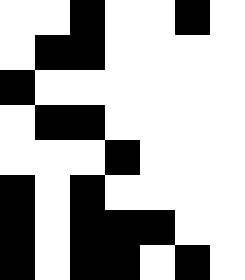[["white", "white", "black", "white", "white", "black", "white"], ["white", "black", "black", "white", "white", "white", "white"], ["black", "white", "white", "white", "white", "white", "white"], ["white", "black", "black", "white", "white", "white", "white"], ["white", "white", "white", "black", "white", "white", "white"], ["black", "white", "black", "white", "white", "white", "white"], ["black", "white", "black", "black", "black", "white", "white"], ["black", "white", "black", "black", "white", "black", "white"]]